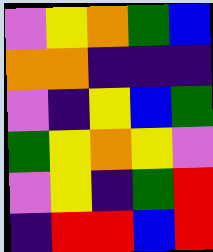[["violet", "yellow", "orange", "green", "blue"], ["orange", "orange", "indigo", "indigo", "indigo"], ["violet", "indigo", "yellow", "blue", "green"], ["green", "yellow", "orange", "yellow", "violet"], ["violet", "yellow", "indigo", "green", "red"], ["indigo", "red", "red", "blue", "red"]]